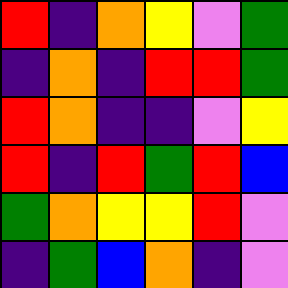[["red", "indigo", "orange", "yellow", "violet", "green"], ["indigo", "orange", "indigo", "red", "red", "green"], ["red", "orange", "indigo", "indigo", "violet", "yellow"], ["red", "indigo", "red", "green", "red", "blue"], ["green", "orange", "yellow", "yellow", "red", "violet"], ["indigo", "green", "blue", "orange", "indigo", "violet"]]